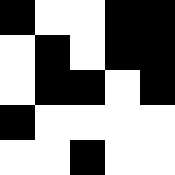[["black", "white", "white", "black", "black"], ["white", "black", "white", "black", "black"], ["white", "black", "black", "white", "black"], ["black", "white", "white", "white", "white"], ["white", "white", "black", "white", "white"]]